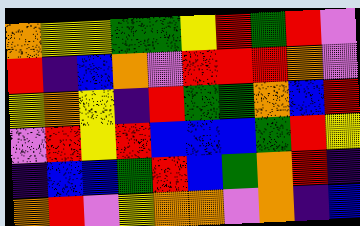[["orange", "yellow", "yellow", "green", "green", "yellow", "red", "green", "red", "violet"], ["red", "indigo", "blue", "orange", "violet", "red", "red", "red", "orange", "violet"], ["yellow", "orange", "yellow", "indigo", "red", "green", "green", "orange", "blue", "red"], ["violet", "red", "yellow", "red", "blue", "blue", "blue", "green", "red", "yellow"], ["indigo", "blue", "blue", "green", "red", "blue", "green", "orange", "red", "indigo"], ["orange", "red", "violet", "yellow", "orange", "orange", "violet", "orange", "indigo", "blue"]]